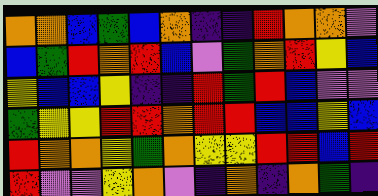[["orange", "orange", "blue", "green", "blue", "orange", "indigo", "indigo", "red", "orange", "orange", "violet"], ["blue", "green", "red", "orange", "red", "blue", "violet", "green", "orange", "red", "yellow", "blue"], ["yellow", "blue", "blue", "yellow", "indigo", "indigo", "red", "green", "red", "blue", "violet", "violet"], ["green", "yellow", "yellow", "red", "red", "orange", "red", "red", "blue", "blue", "yellow", "blue"], ["red", "orange", "orange", "yellow", "green", "orange", "yellow", "yellow", "red", "red", "blue", "red"], ["red", "violet", "violet", "yellow", "orange", "violet", "indigo", "orange", "indigo", "orange", "green", "indigo"]]